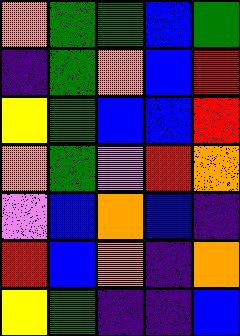[["orange", "green", "green", "blue", "green"], ["indigo", "green", "orange", "blue", "red"], ["yellow", "green", "blue", "blue", "red"], ["orange", "green", "violet", "red", "orange"], ["violet", "blue", "orange", "blue", "indigo"], ["red", "blue", "orange", "indigo", "orange"], ["yellow", "green", "indigo", "indigo", "blue"]]